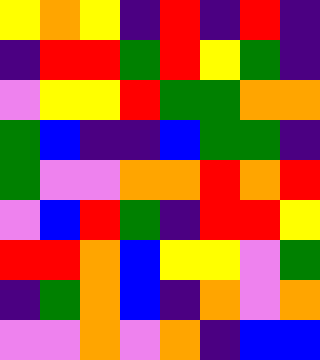[["yellow", "orange", "yellow", "indigo", "red", "indigo", "red", "indigo"], ["indigo", "red", "red", "green", "red", "yellow", "green", "indigo"], ["violet", "yellow", "yellow", "red", "green", "green", "orange", "orange"], ["green", "blue", "indigo", "indigo", "blue", "green", "green", "indigo"], ["green", "violet", "violet", "orange", "orange", "red", "orange", "red"], ["violet", "blue", "red", "green", "indigo", "red", "red", "yellow"], ["red", "red", "orange", "blue", "yellow", "yellow", "violet", "green"], ["indigo", "green", "orange", "blue", "indigo", "orange", "violet", "orange"], ["violet", "violet", "orange", "violet", "orange", "indigo", "blue", "blue"]]